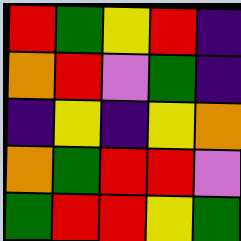[["red", "green", "yellow", "red", "indigo"], ["orange", "red", "violet", "green", "indigo"], ["indigo", "yellow", "indigo", "yellow", "orange"], ["orange", "green", "red", "red", "violet"], ["green", "red", "red", "yellow", "green"]]